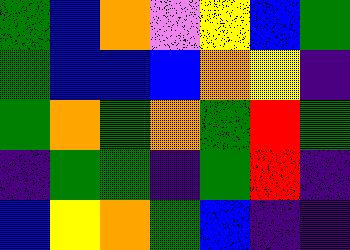[["green", "blue", "orange", "violet", "yellow", "blue", "green"], ["green", "blue", "blue", "blue", "orange", "yellow", "indigo"], ["green", "orange", "green", "orange", "green", "red", "green"], ["indigo", "green", "green", "indigo", "green", "red", "indigo"], ["blue", "yellow", "orange", "green", "blue", "indigo", "indigo"]]